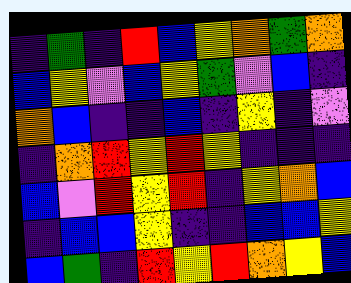[["indigo", "green", "indigo", "red", "blue", "yellow", "orange", "green", "orange"], ["blue", "yellow", "violet", "blue", "yellow", "green", "violet", "blue", "indigo"], ["orange", "blue", "indigo", "indigo", "blue", "indigo", "yellow", "indigo", "violet"], ["indigo", "orange", "red", "yellow", "red", "yellow", "indigo", "indigo", "indigo"], ["blue", "violet", "red", "yellow", "red", "indigo", "yellow", "orange", "blue"], ["indigo", "blue", "blue", "yellow", "indigo", "indigo", "blue", "blue", "yellow"], ["blue", "green", "indigo", "red", "yellow", "red", "orange", "yellow", "blue"]]